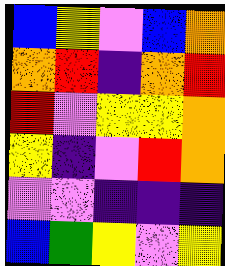[["blue", "yellow", "violet", "blue", "orange"], ["orange", "red", "indigo", "orange", "red"], ["red", "violet", "yellow", "yellow", "orange"], ["yellow", "indigo", "violet", "red", "orange"], ["violet", "violet", "indigo", "indigo", "indigo"], ["blue", "green", "yellow", "violet", "yellow"]]